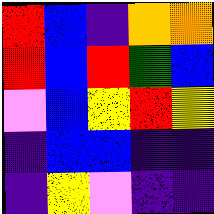[["red", "blue", "indigo", "orange", "orange"], ["red", "blue", "red", "green", "blue"], ["violet", "blue", "yellow", "red", "yellow"], ["indigo", "blue", "blue", "indigo", "indigo"], ["indigo", "yellow", "violet", "indigo", "indigo"]]